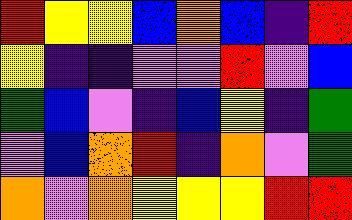[["red", "yellow", "yellow", "blue", "orange", "blue", "indigo", "red"], ["yellow", "indigo", "indigo", "violet", "violet", "red", "violet", "blue"], ["green", "blue", "violet", "indigo", "blue", "yellow", "indigo", "green"], ["violet", "blue", "orange", "red", "indigo", "orange", "violet", "green"], ["orange", "violet", "orange", "yellow", "yellow", "yellow", "red", "red"]]